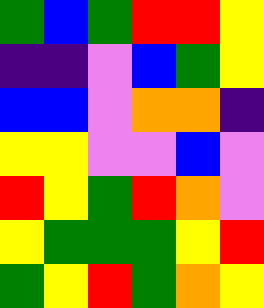[["green", "blue", "green", "red", "red", "yellow"], ["indigo", "indigo", "violet", "blue", "green", "yellow"], ["blue", "blue", "violet", "orange", "orange", "indigo"], ["yellow", "yellow", "violet", "violet", "blue", "violet"], ["red", "yellow", "green", "red", "orange", "violet"], ["yellow", "green", "green", "green", "yellow", "red"], ["green", "yellow", "red", "green", "orange", "yellow"]]